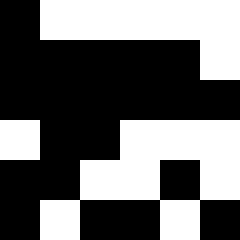[["black", "white", "white", "white", "white", "white"], ["black", "black", "black", "black", "black", "white"], ["black", "black", "black", "black", "black", "black"], ["white", "black", "black", "white", "white", "white"], ["black", "black", "white", "white", "black", "white"], ["black", "white", "black", "black", "white", "black"]]